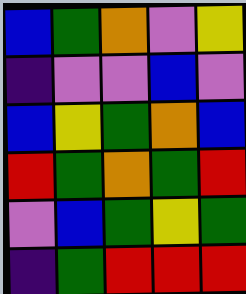[["blue", "green", "orange", "violet", "yellow"], ["indigo", "violet", "violet", "blue", "violet"], ["blue", "yellow", "green", "orange", "blue"], ["red", "green", "orange", "green", "red"], ["violet", "blue", "green", "yellow", "green"], ["indigo", "green", "red", "red", "red"]]